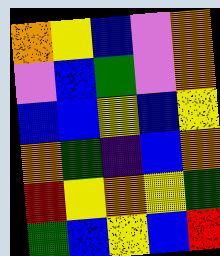[["orange", "yellow", "blue", "violet", "orange"], ["violet", "blue", "green", "violet", "orange"], ["blue", "blue", "yellow", "blue", "yellow"], ["orange", "green", "indigo", "blue", "orange"], ["red", "yellow", "orange", "yellow", "green"], ["green", "blue", "yellow", "blue", "red"]]